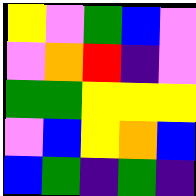[["yellow", "violet", "green", "blue", "violet"], ["violet", "orange", "red", "indigo", "violet"], ["green", "green", "yellow", "yellow", "yellow"], ["violet", "blue", "yellow", "orange", "blue"], ["blue", "green", "indigo", "green", "indigo"]]